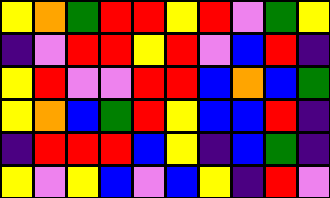[["yellow", "orange", "green", "red", "red", "yellow", "red", "violet", "green", "yellow"], ["indigo", "violet", "red", "red", "yellow", "red", "violet", "blue", "red", "indigo"], ["yellow", "red", "violet", "violet", "red", "red", "blue", "orange", "blue", "green"], ["yellow", "orange", "blue", "green", "red", "yellow", "blue", "blue", "red", "indigo"], ["indigo", "red", "red", "red", "blue", "yellow", "indigo", "blue", "green", "indigo"], ["yellow", "violet", "yellow", "blue", "violet", "blue", "yellow", "indigo", "red", "violet"]]